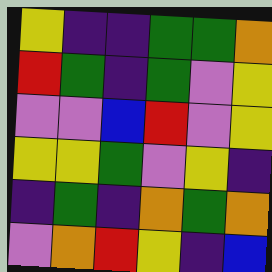[["yellow", "indigo", "indigo", "green", "green", "orange"], ["red", "green", "indigo", "green", "violet", "yellow"], ["violet", "violet", "blue", "red", "violet", "yellow"], ["yellow", "yellow", "green", "violet", "yellow", "indigo"], ["indigo", "green", "indigo", "orange", "green", "orange"], ["violet", "orange", "red", "yellow", "indigo", "blue"]]